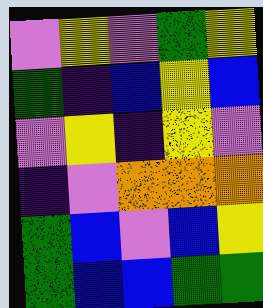[["violet", "yellow", "violet", "green", "yellow"], ["green", "indigo", "blue", "yellow", "blue"], ["violet", "yellow", "indigo", "yellow", "violet"], ["indigo", "violet", "orange", "orange", "orange"], ["green", "blue", "violet", "blue", "yellow"], ["green", "blue", "blue", "green", "green"]]